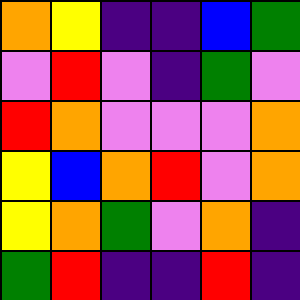[["orange", "yellow", "indigo", "indigo", "blue", "green"], ["violet", "red", "violet", "indigo", "green", "violet"], ["red", "orange", "violet", "violet", "violet", "orange"], ["yellow", "blue", "orange", "red", "violet", "orange"], ["yellow", "orange", "green", "violet", "orange", "indigo"], ["green", "red", "indigo", "indigo", "red", "indigo"]]